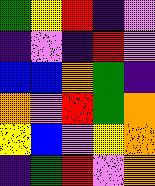[["green", "yellow", "red", "indigo", "violet"], ["indigo", "violet", "indigo", "red", "violet"], ["blue", "blue", "orange", "green", "indigo"], ["orange", "violet", "red", "green", "orange"], ["yellow", "blue", "violet", "yellow", "orange"], ["indigo", "green", "red", "violet", "orange"]]